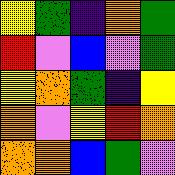[["yellow", "green", "indigo", "orange", "green"], ["red", "violet", "blue", "violet", "green"], ["yellow", "orange", "green", "indigo", "yellow"], ["orange", "violet", "yellow", "red", "orange"], ["orange", "orange", "blue", "green", "violet"]]